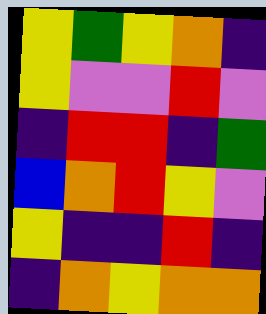[["yellow", "green", "yellow", "orange", "indigo"], ["yellow", "violet", "violet", "red", "violet"], ["indigo", "red", "red", "indigo", "green"], ["blue", "orange", "red", "yellow", "violet"], ["yellow", "indigo", "indigo", "red", "indigo"], ["indigo", "orange", "yellow", "orange", "orange"]]